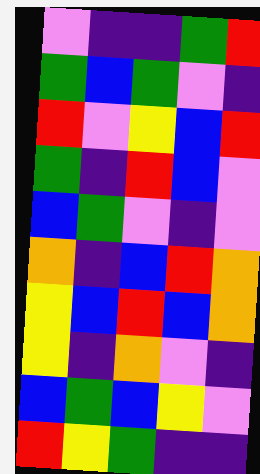[["violet", "indigo", "indigo", "green", "red"], ["green", "blue", "green", "violet", "indigo"], ["red", "violet", "yellow", "blue", "red"], ["green", "indigo", "red", "blue", "violet"], ["blue", "green", "violet", "indigo", "violet"], ["orange", "indigo", "blue", "red", "orange"], ["yellow", "blue", "red", "blue", "orange"], ["yellow", "indigo", "orange", "violet", "indigo"], ["blue", "green", "blue", "yellow", "violet"], ["red", "yellow", "green", "indigo", "indigo"]]